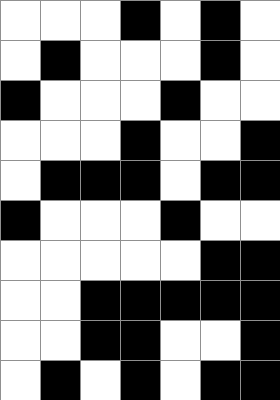[["white", "white", "white", "black", "white", "black", "white"], ["white", "black", "white", "white", "white", "black", "white"], ["black", "white", "white", "white", "black", "white", "white"], ["white", "white", "white", "black", "white", "white", "black"], ["white", "black", "black", "black", "white", "black", "black"], ["black", "white", "white", "white", "black", "white", "white"], ["white", "white", "white", "white", "white", "black", "black"], ["white", "white", "black", "black", "black", "black", "black"], ["white", "white", "black", "black", "white", "white", "black"], ["white", "black", "white", "black", "white", "black", "black"]]